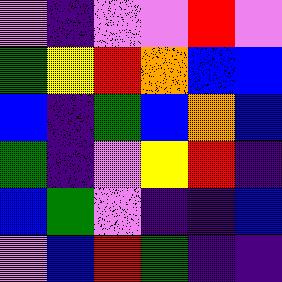[["violet", "indigo", "violet", "violet", "red", "violet"], ["green", "yellow", "red", "orange", "blue", "blue"], ["blue", "indigo", "green", "blue", "orange", "blue"], ["green", "indigo", "violet", "yellow", "red", "indigo"], ["blue", "green", "violet", "indigo", "indigo", "blue"], ["violet", "blue", "red", "green", "indigo", "indigo"]]